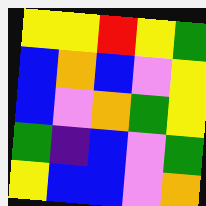[["yellow", "yellow", "red", "yellow", "green"], ["blue", "orange", "blue", "violet", "yellow"], ["blue", "violet", "orange", "green", "yellow"], ["green", "indigo", "blue", "violet", "green"], ["yellow", "blue", "blue", "violet", "orange"]]